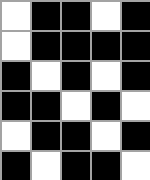[["white", "black", "black", "white", "black"], ["white", "black", "black", "black", "black"], ["black", "white", "black", "white", "black"], ["black", "black", "white", "black", "white"], ["white", "black", "black", "white", "black"], ["black", "white", "black", "black", "white"]]